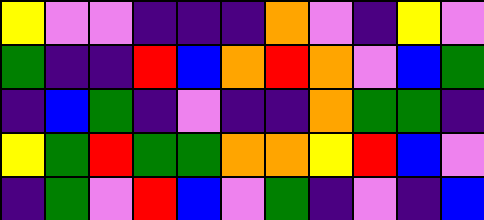[["yellow", "violet", "violet", "indigo", "indigo", "indigo", "orange", "violet", "indigo", "yellow", "violet"], ["green", "indigo", "indigo", "red", "blue", "orange", "red", "orange", "violet", "blue", "green"], ["indigo", "blue", "green", "indigo", "violet", "indigo", "indigo", "orange", "green", "green", "indigo"], ["yellow", "green", "red", "green", "green", "orange", "orange", "yellow", "red", "blue", "violet"], ["indigo", "green", "violet", "red", "blue", "violet", "green", "indigo", "violet", "indigo", "blue"]]